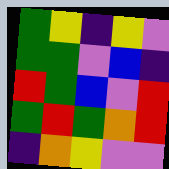[["green", "yellow", "indigo", "yellow", "violet"], ["green", "green", "violet", "blue", "indigo"], ["red", "green", "blue", "violet", "red"], ["green", "red", "green", "orange", "red"], ["indigo", "orange", "yellow", "violet", "violet"]]